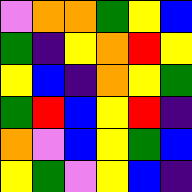[["violet", "orange", "orange", "green", "yellow", "blue"], ["green", "indigo", "yellow", "orange", "red", "yellow"], ["yellow", "blue", "indigo", "orange", "yellow", "green"], ["green", "red", "blue", "yellow", "red", "indigo"], ["orange", "violet", "blue", "yellow", "green", "blue"], ["yellow", "green", "violet", "yellow", "blue", "indigo"]]